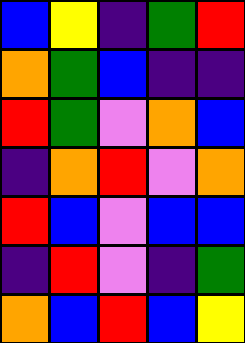[["blue", "yellow", "indigo", "green", "red"], ["orange", "green", "blue", "indigo", "indigo"], ["red", "green", "violet", "orange", "blue"], ["indigo", "orange", "red", "violet", "orange"], ["red", "blue", "violet", "blue", "blue"], ["indigo", "red", "violet", "indigo", "green"], ["orange", "blue", "red", "blue", "yellow"]]